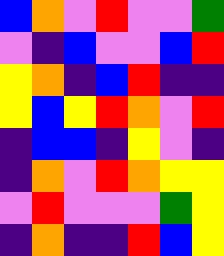[["blue", "orange", "violet", "red", "violet", "violet", "green"], ["violet", "indigo", "blue", "violet", "violet", "blue", "red"], ["yellow", "orange", "indigo", "blue", "red", "indigo", "indigo"], ["yellow", "blue", "yellow", "red", "orange", "violet", "red"], ["indigo", "blue", "blue", "indigo", "yellow", "violet", "indigo"], ["indigo", "orange", "violet", "red", "orange", "yellow", "yellow"], ["violet", "red", "violet", "violet", "violet", "green", "yellow"], ["indigo", "orange", "indigo", "indigo", "red", "blue", "yellow"]]